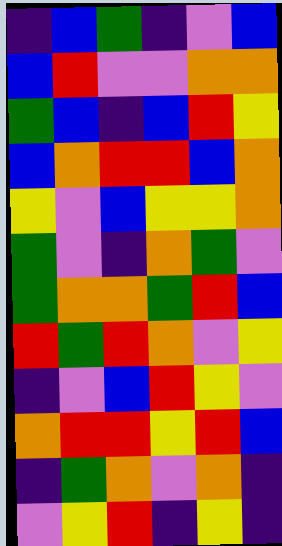[["indigo", "blue", "green", "indigo", "violet", "blue"], ["blue", "red", "violet", "violet", "orange", "orange"], ["green", "blue", "indigo", "blue", "red", "yellow"], ["blue", "orange", "red", "red", "blue", "orange"], ["yellow", "violet", "blue", "yellow", "yellow", "orange"], ["green", "violet", "indigo", "orange", "green", "violet"], ["green", "orange", "orange", "green", "red", "blue"], ["red", "green", "red", "orange", "violet", "yellow"], ["indigo", "violet", "blue", "red", "yellow", "violet"], ["orange", "red", "red", "yellow", "red", "blue"], ["indigo", "green", "orange", "violet", "orange", "indigo"], ["violet", "yellow", "red", "indigo", "yellow", "indigo"]]